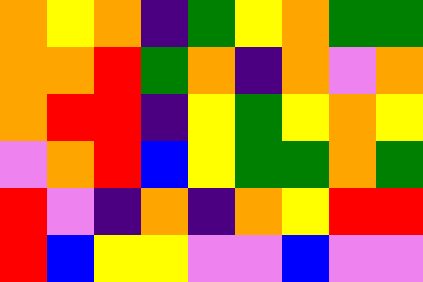[["orange", "yellow", "orange", "indigo", "green", "yellow", "orange", "green", "green"], ["orange", "orange", "red", "green", "orange", "indigo", "orange", "violet", "orange"], ["orange", "red", "red", "indigo", "yellow", "green", "yellow", "orange", "yellow"], ["violet", "orange", "red", "blue", "yellow", "green", "green", "orange", "green"], ["red", "violet", "indigo", "orange", "indigo", "orange", "yellow", "red", "red"], ["red", "blue", "yellow", "yellow", "violet", "violet", "blue", "violet", "violet"]]